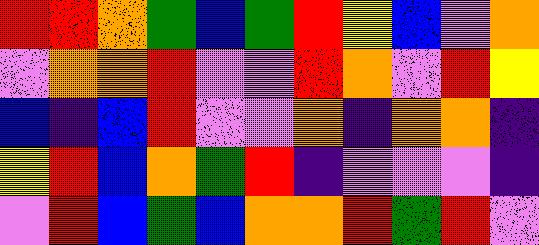[["red", "red", "orange", "green", "blue", "green", "red", "yellow", "blue", "violet", "orange"], ["violet", "orange", "orange", "red", "violet", "violet", "red", "orange", "violet", "red", "yellow"], ["blue", "indigo", "blue", "red", "violet", "violet", "orange", "indigo", "orange", "orange", "indigo"], ["yellow", "red", "blue", "orange", "green", "red", "indigo", "violet", "violet", "violet", "indigo"], ["violet", "red", "blue", "green", "blue", "orange", "orange", "red", "green", "red", "violet"]]